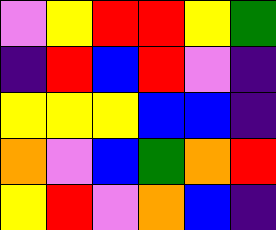[["violet", "yellow", "red", "red", "yellow", "green"], ["indigo", "red", "blue", "red", "violet", "indigo"], ["yellow", "yellow", "yellow", "blue", "blue", "indigo"], ["orange", "violet", "blue", "green", "orange", "red"], ["yellow", "red", "violet", "orange", "blue", "indigo"]]